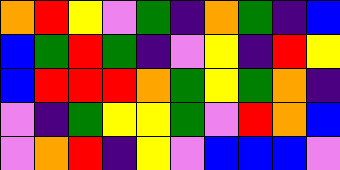[["orange", "red", "yellow", "violet", "green", "indigo", "orange", "green", "indigo", "blue"], ["blue", "green", "red", "green", "indigo", "violet", "yellow", "indigo", "red", "yellow"], ["blue", "red", "red", "red", "orange", "green", "yellow", "green", "orange", "indigo"], ["violet", "indigo", "green", "yellow", "yellow", "green", "violet", "red", "orange", "blue"], ["violet", "orange", "red", "indigo", "yellow", "violet", "blue", "blue", "blue", "violet"]]